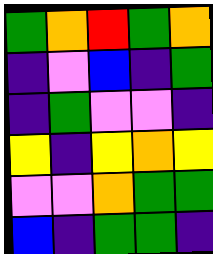[["green", "orange", "red", "green", "orange"], ["indigo", "violet", "blue", "indigo", "green"], ["indigo", "green", "violet", "violet", "indigo"], ["yellow", "indigo", "yellow", "orange", "yellow"], ["violet", "violet", "orange", "green", "green"], ["blue", "indigo", "green", "green", "indigo"]]